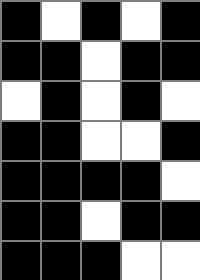[["black", "white", "black", "white", "black"], ["black", "black", "white", "black", "black"], ["white", "black", "white", "black", "white"], ["black", "black", "white", "white", "black"], ["black", "black", "black", "black", "white"], ["black", "black", "white", "black", "black"], ["black", "black", "black", "white", "white"]]